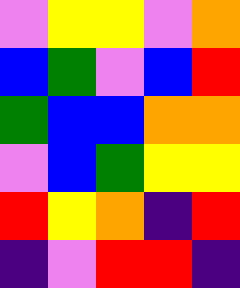[["violet", "yellow", "yellow", "violet", "orange"], ["blue", "green", "violet", "blue", "red"], ["green", "blue", "blue", "orange", "orange"], ["violet", "blue", "green", "yellow", "yellow"], ["red", "yellow", "orange", "indigo", "red"], ["indigo", "violet", "red", "red", "indigo"]]